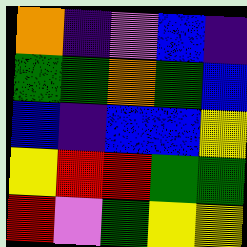[["orange", "indigo", "violet", "blue", "indigo"], ["green", "green", "orange", "green", "blue"], ["blue", "indigo", "blue", "blue", "yellow"], ["yellow", "red", "red", "green", "green"], ["red", "violet", "green", "yellow", "yellow"]]